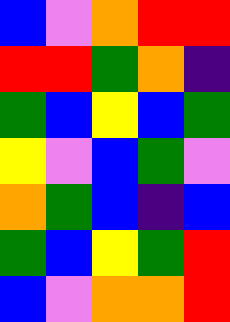[["blue", "violet", "orange", "red", "red"], ["red", "red", "green", "orange", "indigo"], ["green", "blue", "yellow", "blue", "green"], ["yellow", "violet", "blue", "green", "violet"], ["orange", "green", "blue", "indigo", "blue"], ["green", "blue", "yellow", "green", "red"], ["blue", "violet", "orange", "orange", "red"]]